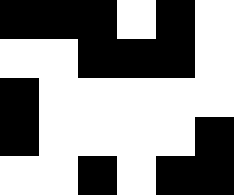[["black", "black", "black", "white", "black", "white"], ["white", "white", "black", "black", "black", "white"], ["black", "white", "white", "white", "white", "white"], ["black", "white", "white", "white", "white", "black"], ["white", "white", "black", "white", "black", "black"]]